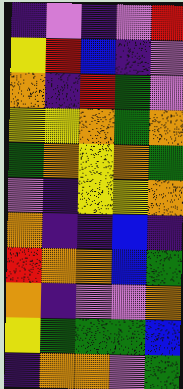[["indigo", "violet", "indigo", "violet", "red"], ["yellow", "red", "blue", "indigo", "violet"], ["orange", "indigo", "red", "green", "violet"], ["yellow", "yellow", "orange", "green", "orange"], ["green", "orange", "yellow", "orange", "green"], ["violet", "indigo", "yellow", "yellow", "orange"], ["orange", "indigo", "indigo", "blue", "indigo"], ["red", "orange", "orange", "blue", "green"], ["orange", "indigo", "violet", "violet", "orange"], ["yellow", "green", "green", "green", "blue"], ["indigo", "orange", "orange", "violet", "green"]]